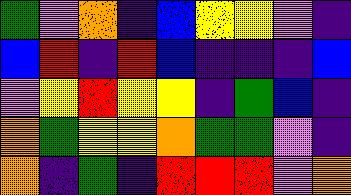[["green", "violet", "orange", "indigo", "blue", "yellow", "yellow", "violet", "indigo"], ["blue", "red", "indigo", "red", "blue", "indigo", "indigo", "indigo", "blue"], ["violet", "yellow", "red", "yellow", "yellow", "indigo", "green", "blue", "indigo"], ["orange", "green", "yellow", "yellow", "orange", "green", "green", "violet", "indigo"], ["orange", "indigo", "green", "indigo", "red", "red", "red", "violet", "orange"]]